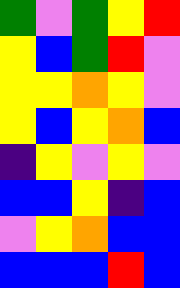[["green", "violet", "green", "yellow", "red"], ["yellow", "blue", "green", "red", "violet"], ["yellow", "yellow", "orange", "yellow", "violet"], ["yellow", "blue", "yellow", "orange", "blue"], ["indigo", "yellow", "violet", "yellow", "violet"], ["blue", "blue", "yellow", "indigo", "blue"], ["violet", "yellow", "orange", "blue", "blue"], ["blue", "blue", "blue", "red", "blue"]]